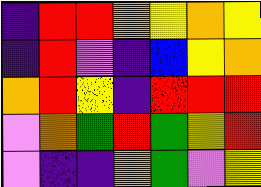[["indigo", "red", "red", "orange", "yellow", "orange", "yellow"], ["indigo", "red", "violet", "indigo", "blue", "yellow", "orange"], ["orange", "red", "yellow", "indigo", "red", "red", "red"], ["violet", "orange", "green", "red", "green", "yellow", "red"], ["violet", "indigo", "indigo", "orange", "green", "violet", "yellow"]]